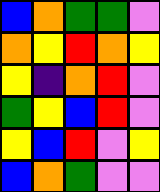[["blue", "orange", "green", "green", "violet"], ["orange", "yellow", "red", "orange", "yellow"], ["yellow", "indigo", "orange", "red", "violet"], ["green", "yellow", "blue", "red", "violet"], ["yellow", "blue", "red", "violet", "yellow"], ["blue", "orange", "green", "violet", "violet"]]